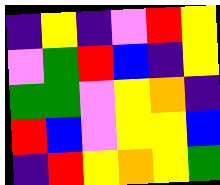[["indigo", "yellow", "indigo", "violet", "red", "yellow"], ["violet", "green", "red", "blue", "indigo", "yellow"], ["green", "green", "violet", "yellow", "orange", "indigo"], ["red", "blue", "violet", "yellow", "yellow", "blue"], ["indigo", "red", "yellow", "orange", "yellow", "green"]]